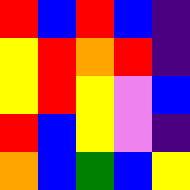[["red", "blue", "red", "blue", "indigo"], ["yellow", "red", "orange", "red", "indigo"], ["yellow", "red", "yellow", "violet", "blue"], ["red", "blue", "yellow", "violet", "indigo"], ["orange", "blue", "green", "blue", "yellow"]]